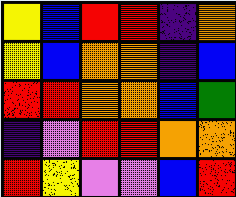[["yellow", "blue", "red", "red", "indigo", "orange"], ["yellow", "blue", "orange", "orange", "indigo", "blue"], ["red", "red", "orange", "orange", "blue", "green"], ["indigo", "violet", "red", "red", "orange", "orange"], ["red", "yellow", "violet", "violet", "blue", "red"]]